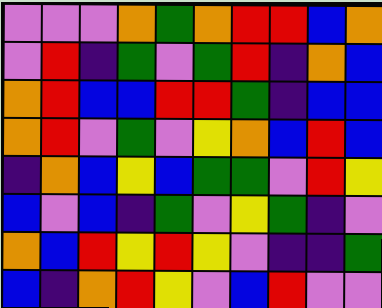[["violet", "violet", "violet", "orange", "green", "orange", "red", "red", "blue", "orange"], ["violet", "red", "indigo", "green", "violet", "green", "red", "indigo", "orange", "blue"], ["orange", "red", "blue", "blue", "red", "red", "green", "indigo", "blue", "blue"], ["orange", "red", "violet", "green", "violet", "yellow", "orange", "blue", "red", "blue"], ["indigo", "orange", "blue", "yellow", "blue", "green", "green", "violet", "red", "yellow"], ["blue", "violet", "blue", "indigo", "green", "violet", "yellow", "green", "indigo", "violet"], ["orange", "blue", "red", "yellow", "red", "yellow", "violet", "indigo", "indigo", "green"], ["blue", "indigo", "orange", "red", "yellow", "violet", "blue", "red", "violet", "violet"]]